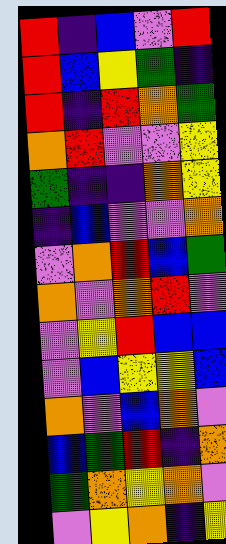[["red", "indigo", "blue", "violet", "red"], ["red", "blue", "yellow", "green", "indigo"], ["red", "indigo", "red", "orange", "green"], ["orange", "red", "violet", "violet", "yellow"], ["green", "indigo", "indigo", "orange", "yellow"], ["indigo", "blue", "violet", "violet", "orange"], ["violet", "orange", "red", "blue", "green"], ["orange", "violet", "orange", "red", "violet"], ["violet", "yellow", "red", "blue", "blue"], ["violet", "blue", "yellow", "yellow", "blue"], ["orange", "violet", "blue", "orange", "violet"], ["blue", "green", "red", "indigo", "orange"], ["green", "orange", "yellow", "orange", "violet"], ["violet", "yellow", "orange", "indigo", "yellow"]]